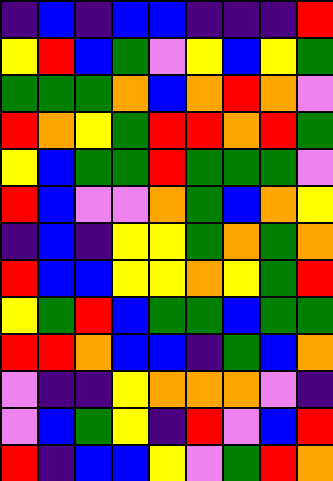[["indigo", "blue", "indigo", "blue", "blue", "indigo", "indigo", "indigo", "red"], ["yellow", "red", "blue", "green", "violet", "yellow", "blue", "yellow", "green"], ["green", "green", "green", "orange", "blue", "orange", "red", "orange", "violet"], ["red", "orange", "yellow", "green", "red", "red", "orange", "red", "green"], ["yellow", "blue", "green", "green", "red", "green", "green", "green", "violet"], ["red", "blue", "violet", "violet", "orange", "green", "blue", "orange", "yellow"], ["indigo", "blue", "indigo", "yellow", "yellow", "green", "orange", "green", "orange"], ["red", "blue", "blue", "yellow", "yellow", "orange", "yellow", "green", "red"], ["yellow", "green", "red", "blue", "green", "green", "blue", "green", "green"], ["red", "red", "orange", "blue", "blue", "indigo", "green", "blue", "orange"], ["violet", "indigo", "indigo", "yellow", "orange", "orange", "orange", "violet", "indigo"], ["violet", "blue", "green", "yellow", "indigo", "red", "violet", "blue", "red"], ["red", "indigo", "blue", "blue", "yellow", "violet", "green", "red", "orange"]]